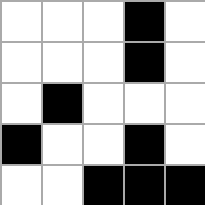[["white", "white", "white", "black", "white"], ["white", "white", "white", "black", "white"], ["white", "black", "white", "white", "white"], ["black", "white", "white", "black", "white"], ["white", "white", "black", "black", "black"]]